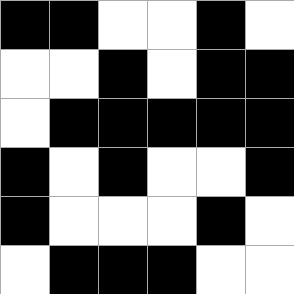[["black", "black", "white", "white", "black", "white"], ["white", "white", "black", "white", "black", "black"], ["white", "black", "black", "black", "black", "black"], ["black", "white", "black", "white", "white", "black"], ["black", "white", "white", "white", "black", "white"], ["white", "black", "black", "black", "white", "white"]]